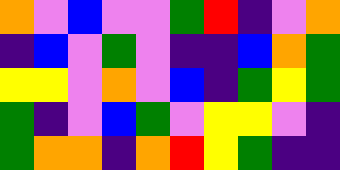[["orange", "violet", "blue", "violet", "violet", "green", "red", "indigo", "violet", "orange"], ["indigo", "blue", "violet", "green", "violet", "indigo", "indigo", "blue", "orange", "green"], ["yellow", "yellow", "violet", "orange", "violet", "blue", "indigo", "green", "yellow", "green"], ["green", "indigo", "violet", "blue", "green", "violet", "yellow", "yellow", "violet", "indigo"], ["green", "orange", "orange", "indigo", "orange", "red", "yellow", "green", "indigo", "indigo"]]